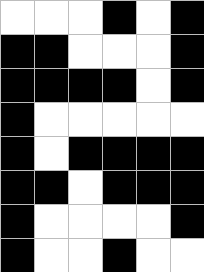[["white", "white", "white", "black", "white", "black"], ["black", "black", "white", "white", "white", "black"], ["black", "black", "black", "black", "white", "black"], ["black", "white", "white", "white", "white", "white"], ["black", "white", "black", "black", "black", "black"], ["black", "black", "white", "black", "black", "black"], ["black", "white", "white", "white", "white", "black"], ["black", "white", "white", "black", "white", "white"]]